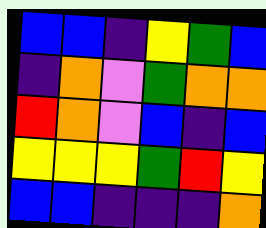[["blue", "blue", "indigo", "yellow", "green", "blue"], ["indigo", "orange", "violet", "green", "orange", "orange"], ["red", "orange", "violet", "blue", "indigo", "blue"], ["yellow", "yellow", "yellow", "green", "red", "yellow"], ["blue", "blue", "indigo", "indigo", "indigo", "orange"]]